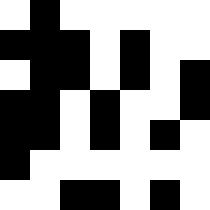[["white", "black", "white", "white", "white", "white", "white"], ["black", "black", "black", "white", "black", "white", "white"], ["white", "black", "black", "white", "black", "white", "black"], ["black", "black", "white", "black", "white", "white", "black"], ["black", "black", "white", "black", "white", "black", "white"], ["black", "white", "white", "white", "white", "white", "white"], ["white", "white", "black", "black", "white", "black", "white"]]